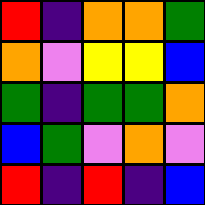[["red", "indigo", "orange", "orange", "green"], ["orange", "violet", "yellow", "yellow", "blue"], ["green", "indigo", "green", "green", "orange"], ["blue", "green", "violet", "orange", "violet"], ["red", "indigo", "red", "indigo", "blue"]]